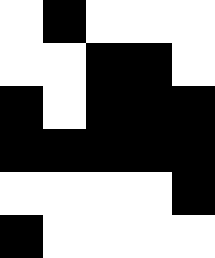[["white", "black", "white", "white", "white"], ["white", "white", "black", "black", "white"], ["black", "white", "black", "black", "black"], ["black", "black", "black", "black", "black"], ["white", "white", "white", "white", "black"], ["black", "white", "white", "white", "white"]]